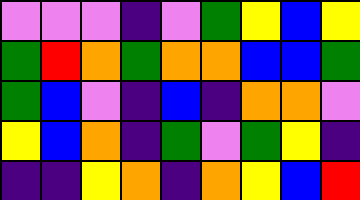[["violet", "violet", "violet", "indigo", "violet", "green", "yellow", "blue", "yellow"], ["green", "red", "orange", "green", "orange", "orange", "blue", "blue", "green"], ["green", "blue", "violet", "indigo", "blue", "indigo", "orange", "orange", "violet"], ["yellow", "blue", "orange", "indigo", "green", "violet", "green", "yellow", "indigo"], ["indigo", "indigo", "yellow", "orange", "indigo", "orange", "yellow", "blue", "red"]]